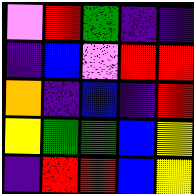[["violet", "red", "green", "indigo", "indigo"], ["indigo", "blue", "violet", "red", "red"], ["orange", "indigo", "blue", "indigo", "red"], ["yellow", "green", "green", "blue", "yellow"], ["indigo", "red", "red", "blue", "yellow"]]